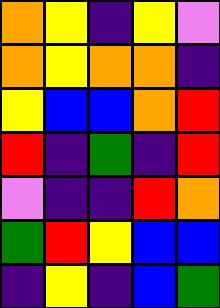[["orange", "yellow", "indigo", "yellow", "violet"], ["orange", "yellow", "orange", "orange", "indigo"], ["yellow", "blue", "blue", "orange", "red"], ["red", "indigo", "green", "indigo", "red"], ["violet", "indigo", "indigo", "red", "orange"], ["green", "red", "yellow", "blue", "blue"], ["indigo", "yellow", "indigo", "blue", "green"]]